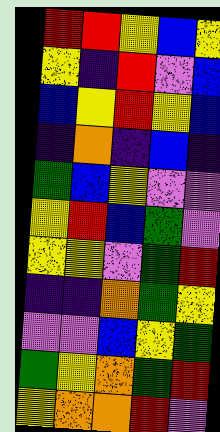[["red", "red", "yellow", "blue", "yellow"], ["yellow", "indigo", "red", "violet", "blue"], ["blue", "yellow", "red", "yellow", "blue"], ["indigo", "orange", "indigo", "blue", "indigo"], ["green", "blue", "yellow", "violet", "violet"], ["yellow", "red", "blue", "green", "violet"], ["yellow", "yellow", "violet", "green", "red"], ["indigo", "indigo", "orange", "green", "yellow"], ["violet", "violet", "blue", "yellow", "green"], ["green", "yellow", "orange", "green", "red"], ["yellow", "orange", "orange", "red", "violet"]]